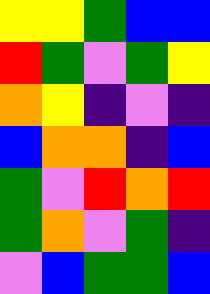[["yellow", "yellow", "green", "blue", "blue"], ["red", "green", "violet", "green", "yellow"], ["orange", "yellow", "indigo", "violet", "indigo"], ["blue", "orange", "orange", "indigo", "blue"], ["green", "violet", "red", "orange", "red"], ["green", "orange", "violet", "green", "indigo"], ["violet", "blue", "green", "green", "blue"]]